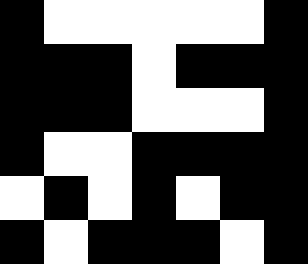[["black", "white", "white", "white", "white", "white", "black"], ["black", "black", "black", "white", "black", "black", "black"], ["black", "black", "black", "white", "white", "white", "black"], ["black", "white", "white", "black", "black", "black", "black"], ["white", "black", "white", "black", "white", "black", "black"], ["black", "white", "black", "black", "black", "white", "black"]]